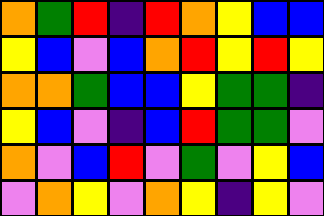[["orange", "green", "red", "indigo", "red", "orange", "yellow", "blue", "blue"], ["yellow", "blue", "violet", "blue", "orange", "red", "yellow", "red", "yellow"], ["orange", "orange", "green", "blue", "blue", "yellow", "green", "green", "indigo"], ["yellow", "blue", "violet", "indigo", "blue", "red", "green", "green", "violet"], ["orange", "violet", "blue", "red", "violet", "green", "violet", "yellow", "blue"], ["violet", "orange", "yellow", "violet", "orange", "yellow", "indigo", "yellow", "violet"]]